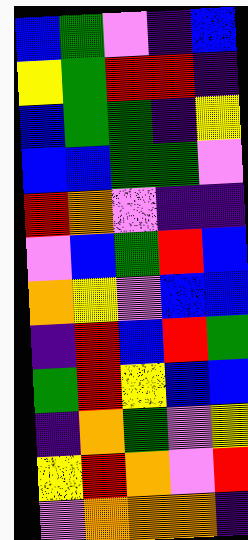[["blue", "green", "violet", "indigo", "blue"], ["yellow", "green", "red", "red", "indigo"], ["blue", "green", "green", "indigo", "yellow"], ["blue", "blue", "green", "green", "violet"], ["red", "orange", "violet", "indigo", "indigo"], ["violet", "blue", "green", "red", "blue"], ["orange", "yellow", "violet", "blue", "blue"], ["indigo", "red", "blue", "red", "green"], ["green", "red", "yellow", "blue", "blue"], ["indigo", "orange", "green", "violet", "yellow"], ["yellow", "red", "orange", "violet", "red"], ["violet", "orange", "orange", "orange", "indigo"]]